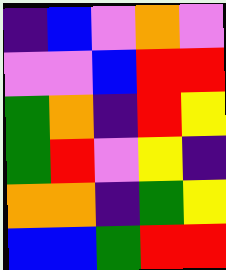[["indigo", "blue", "violet", "orange", "violet"], ["violet", "violet", "blue", "red", "red"], ["green", "orange", "indigo", "red", "yellow"], ["green", "red", "violet", "yellow", "indigo"], ["orange", "orange", "indigo", "green", "yellow"], ["blue", "blue", "green", "red", "red"]]